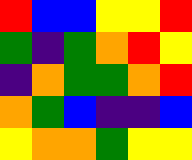[["red", "blue", "blue", "yellow", "yellow", "red"], ["green", "indigo", "green", "orange", "red", "yellow"], ["indigo", "orange", "green", "green", "orange", "red"], ["orange", "green", "blue", "indigo", "indigo", "blue"], ["yellow", "orange", "orange", "green", "yellow", "yellow"]]